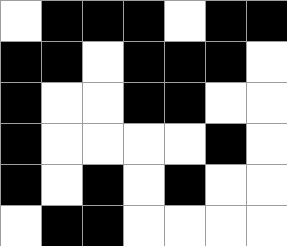[["white", "black", "black", "black", "white", "black", "black"], ["black", "black", "white", "black", "black", "black", "white"], ["black", "white", "white", "black", "black", "white", "white"], ["black", "white", "white", "white", "white", "black", "white"], ["black", "white", "black", "white", "black", "white", "white"], ["white", "black", "black", "white", "white", "white", "white"]]